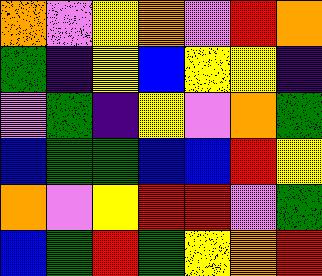[["orange", "violet", "yellow", "orange", "violet", "red", "orange"], ["green", "indigo", "yellow", "blue", "yellow", "yellow", "indigo"], ["violet", "green", "indigo", "yellow", "violet", "orange", "green"], ["blue", "green", "green", "blue", "blue", "red", "yellow"], ["orange", "violet", "yellow", "red", "red", "violet", "green"], ["blue", "green", "red", "green", "yellow", "orange", "red"]]